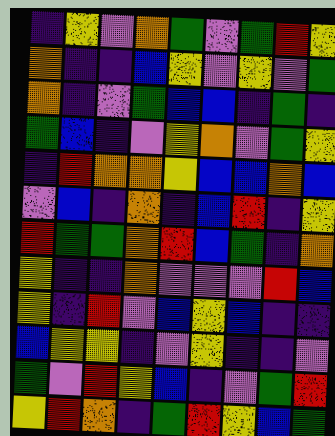[["indigo", "yellow", "violet", "orange", "green", "violet", "green", "red", "yellow"], ["orange", "indigo", "indigo", "blue", "yellow", "violet", "yellow", "violet", "green"], ["orange", "indigo", "violet", "green", "blue", "blue", "indigo", "green", "indigo"], ["green", "blue", "indigo", "violet", "yellow", "orange", "violet", "green", "yellow"], ["indigo", "red", "orange", "orange", "yellow", "blue", "blue", "orange", "blue"], ["violet", "blue", "indigo", "orange", "indigo", "blue", "red", "indigo", "yellow"], ["red", "green", "green", "orange", "red", "blue", "green", "indigo", "orange"], ["yellow", "indigo", "indigo", "orange", "violet", "violet", "violet", "red", "blue"], ["yellow", "indigo", "red", "violet", "blue", "yellow", "blue", "indigo", "indigo"], ["blue", "yellow", "yellow", "indigo", "violet", "yellow", "indigo", "indigo", "violet"], ["green", "violet", "red", "yellow", "blue", "indigo", "violet", "green", "red"], ["yellow", "red", "orange", "indigo", "green", "red", "yellow", "blue", "green"]]